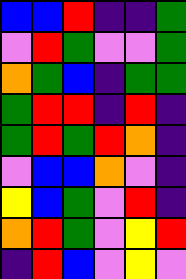[["blue", "blue", "red", "indigo", "indigo", "green"], ["violet", "red", "green", "violet", "violet", "green"], ["orange", "green", "blue", "indigo", "green", "green"], ["green", "red", "red", "indigo", "red", "indigo"], ["green", "red", "green", "red", "orange", "indigo"], ["violet", "blue", "blue", "orange", "violet", "indigo"], ["yellow", "blue", "green", "violet", "red", "indigo"], ["orange", "red", "green", "violet", "yellow", "red"], ["indigo", "red", "blue", "violet", "yellow", "violet"]]